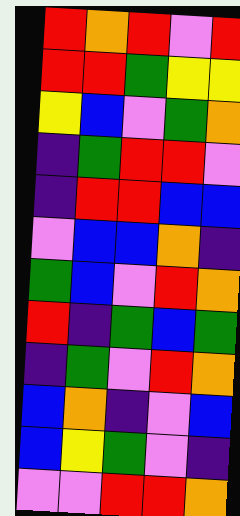[["red", "orange", "red", "violet", "red"], ["red", "red", "green", "yellow", "yellow"], ["yellow", "blue", "violet", "green", "orange"], ["indigo", "green", "red", "red", "violet"], ["indigo", "red", "red", "blue", "blue"], ["violet", "blue", "blue", "orange", "indigo"], ["green", "blue", "violet", "red", "orange"], ["red", "indigo", "green", "blue", "green"], ["indigo", "green", "violet", "red", "orange"], ["blue", "orange", "indigo", "violet", "blue"], ["blue", "yellow", "green", "violet", "indigo"], ["violet", "violet", "red", "red", "orange"]]